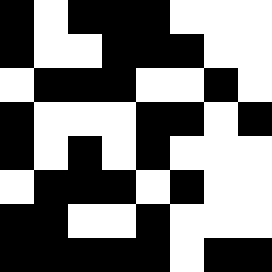[["black", "white", "black", "black", "black", "white", "white", "white"], ["black", "white", "white", "black", "black", "black", "white", "white"], ["white", "black", "black", "black", "white", "white", "black", "white"], ["black", "white", "white", "white", "black", "black", "white", "black"], ["black", "white", "black", "white", "black", "white", "white", "white"], ["white", "black", "black", "black", "white", "black", "white", "white"], ["black", "black", "white", "white", "black", "white", "white", "white"], ["black", "black", "black", "black", "black", "white", "black", "black"]]